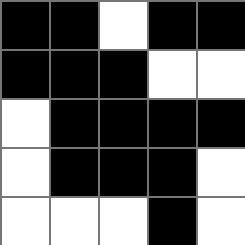[["black", "black", "white", "black", "black"], ["black", "black", "black", "white", "white"], ["white", "black", "black", "black", "black"], ["white", "black", "black", "black", "white"], ["white", "white", "white", "black", "white"]]